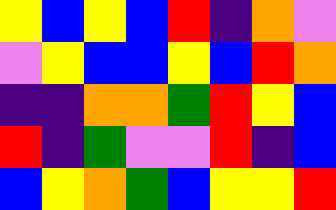[["yellow", "blue", "yellow", "blue", "red", "indigo", "orange", "violet"], ["violet", "yellow", "blue", "blue", "yellow", "blue", "red", "orange"], ["indigo", "indigo", "orange", "orange", "green", "red", "yellow", "blue"], ["red", "indigo", "green", "violet", "violet", "red", "indigo", "blue"], ["blue", "yellow", "orange", "green", "blue", "yellow", "yellow", "red"]]